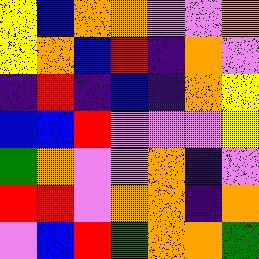[["yellow", "blue", "orange", "orange", "violet", "violet", "orange"], ["yellow", "orange", "blue", "red", "indigo", "orange", "violet"], ["indigo", "red", "indigo", "blue", "indigo", "orange", "yellow"], ["blue", "blue", "red", "violet", "violet", "violet", "yellow"], ["green", "orange", "violet", "violet", "orange", "indigo", "violet"], ["red", "red", "violet", "orange", "orange", "indigo", "orange"], ["violet", "blue", "red", "green", "orange", "orange", "green"]]